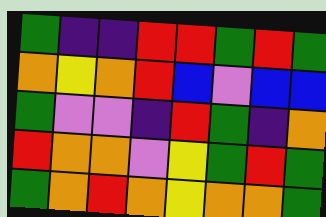[["green", "indigo", "indigo", "red", "red", "green", "red", "green"], ["orange", "yellow", "orange", "red", "blue", "violet", "blue", "blue"], ["green", "violet", "violet", "indigo", "red", "green", "indigo", "orange"], ["red", "orange", "orange", "violet", "yellow", "green", "red", "green"], ["green", "orange", "red", "orange", "yellow", "orange", "orange", "green"]]